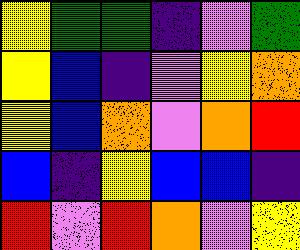[["yellow", "green", "green", "indigo", "violet", "green"], ["yellow", "blue", "indigo", "violet", "yellow", "orange"], ["yellow", "blue", "orange", "violet", "orange", "red"], ["blue", "indigo", "yellow", "blue", "blue", "indigo"], ["red", "violet", "red", "orange", "violet", "yellow"]]